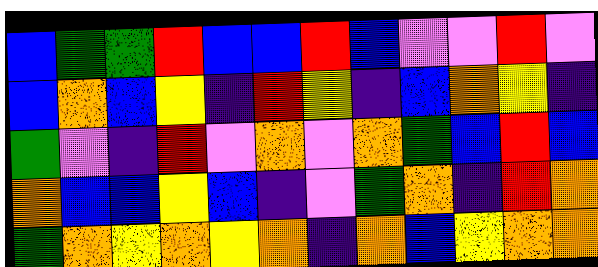[["blue", "green", "green", "red", "blue", "blue", "red", "blue", "violet", "violet", "red", "violet"], ["blue", "orange", "blue", "yellow", "indigo", "red", "yellow", "indigo", "blue", "orange", "yellow", "indigo"], ["green", "violet", "indigo", "red", "violet", "orange", "violet", "orange", "green", "blue", "red", "blue"], ["orange", "blue", "blue", "yellow", "blue", "indigo", "violet", "green", "orange", "indigo", "red", "orange"], ["green", "orange", "yellow", "orange", "yellow", "orange", "indigo", "orange", "blue", "yellow", "orange", "orange"]]